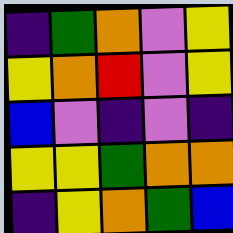[["indigo", "green", "orange", "violet", "yellow"], ["yellow", "orange", "red", "violet", "yellow"], ["blue", "violet", "indigo", "violet", "indigo"], ["yellow", "yellow", "green", "orange", "orange"], ["indigo", "yellow", "orange", "green", "blue"]]